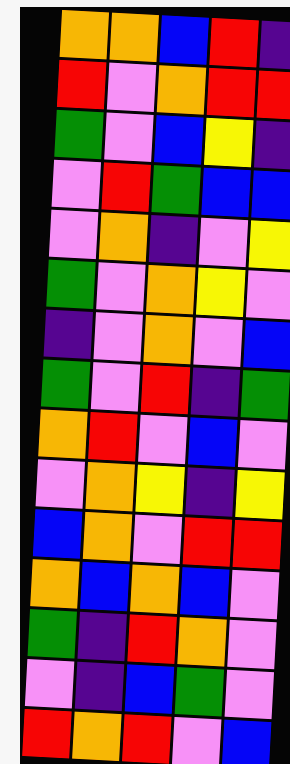[["orange", "orange", "blue", "red", "indigo"], ["red", "violet", "orange", "red", "red"], ["green", "violet", "blue", "yellow", "indigo"], ["violet", "red", "green", "blue", "blue"], ["violet", "orange", "indigo", "violet", "yellow"], ["green", "violet", "orange", "yellow", "violet"], ["indigo", "violet", "orange", "violet", "blue"], ["green", "violet", "red", "indigo", "green"], ["orange", "red", "violet", "blue", "violet"], ["violet", "orange", "yellow", "indigo", "yellow"], ["blue", "orange", "violet", "red", "red"], ["orange", "blue", "orange", "blue", "violet"], ["green", "indigo", "red", "orange", "violet"], ["violet", "indigo", "blue", "green", "violet"], ["red", "orange", "red", "violet", "blue"]]